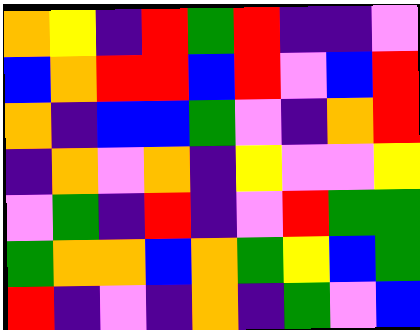[["orange", "yellow", "indigo", "red", "green", "red", "indigo", "indigo", "violet"], ["blue", "orange", "red", "red", "blue", "red", "violet", "blue", "red"], ["orange", "indigo", "blue", "blue", "green", "violet", "indigo", "orange", "red"], ["indigo", "orange", "violet", "orange", "indigo", "yellow", "violet", "violet", "yellow"], ["violet", "green", "indigo", "red", "indigo", "violet", "red", "green", "green"], ["green", "orange", "orange", "blue", "orange", "green", "yellow", "blue", "green"], ["red", "indigo", "violet", "indigo", "orange", "indigo", "green", "violet", "blue"]]